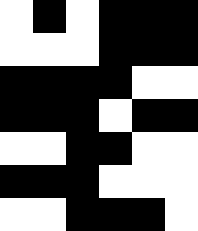[["white", "black", "white", "black", "black", "black"], ["white", "white", "white", "black", "black", "black"], ["black", "black", "black", "black", "white", "white"], ["black", "black", "black", "white", "black", "black"], ["white", "white", "black", "black", "white", "white"], ["black", "black", "black", "white", "white", "white"], ["white", "white", "black", "black", "black", "white"]]